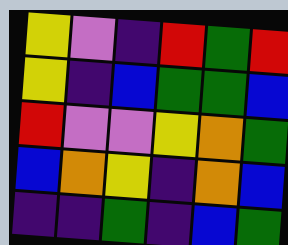[["yellow", "violet", "indigo", "red", "green", "red"], ["yellow", "indigo", "blue", "green", "green", "blue"], ["red", "violet", "violet", "yellow", "orange", "green"], ["blue", "orange", "yellow", "indigo", "orange", "blue"], ["indigo", "indigo", "green", "indigo", "blue", "green"]]